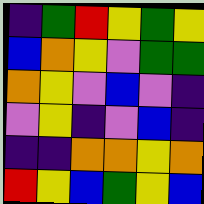[["indigo", "green", "red", "yellow", "green", "yellow"], ["blue", "orange", "yellow", "violet", "green", "green"], ["orange", "yellow", "violet", "blue", "violet", "indigo"], ["violet", "yellow", "indigo", "violet", "blue", "indigo"], ["indigo", "indigo", "orange", "orange", "yellow", "orange"], ["red", "yellow", "blue", "green", "yellow", "blue"]]